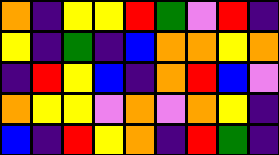[["orange", "indigo", "yellow", "yellow", "red", "green", "violet", "red", "indigo"], ["yellow", "indigo", "green", "indigo", "blue", "orange", "orange", "yellow", "orange"], ["indigo", "red", "yellow", "blue", "indigo", "orange", "red", "blue", "violet"], ["orange", "yellow", "yellow", "violet", "orange", "violet", "orange", "yellow", "indigo"], ["blue", "indigo", "red", "yellow", "orange", "indigo", "red", "green", "indigo"]]